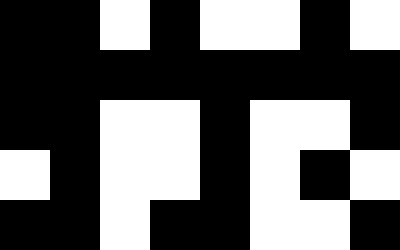[["black", "black", "white", "black", "white", "white", "black", "white"], ["black", "black", "black", "black", "black", "black", "black", "black"], ["black", "black", "white", "white", "black", "white", "white", "black"], ["white", "black", "white", "white", "black", "white", "black", "white"], ["black", "black", "white", "black", "black", "white", "white", "black"]]